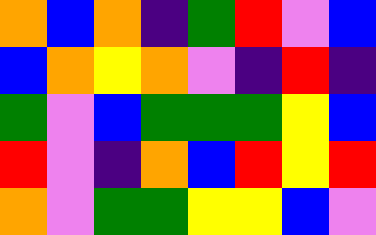[["orange", "blue", "orange", "indigo", "green", "red", "violet", "blue"], ["blue", "orange", "yellow", "orange", "violet", "indigo", "red", "indigo"], ["green", "violet", "blue", "green", "green", "green", "yellow", "blue"], ["red", "violet", "indigo", "orange", "blue", "red", "yellow", "red"], ["orange", "violet", "green", "green", "yellow", "yellow", "blue", "violet"]]